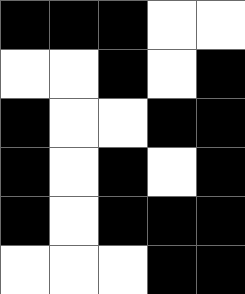[["black", "black", "black", "white", "white"], ["white", "white", "black", "white", "black"], ["black", "white", "white", "black", "black"], ["black", "white", "black", "white", "black"], ["black", "white", "black", "black", "black"], ["white", "white", "white", "black", "black"]]